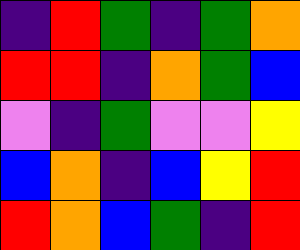[["indigo", "red", "green", "indigo", "green", "orange"], ["red", "red", "indigo", "orange", "green", "blue"], ["violet", "indigo", "green", "violet", "violet", "yellow"], ["blue", "orange", "indigo", "blue", "yellow", "red"], ["red", "orange", "blue", "green", "indigo", "red"]]